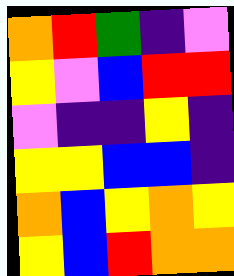[["orange", "red", "green", "indigo", "violet"], ["yellow", "violet", "blue", "red", "red"], ["violet", "indigo", "indigo", "yellow", "indigo"], ["yellow", "yellow", "blue", "blue", "indigo"], ["orange", "blue", "yellow", "orange", "yellow"], ["yellow", "blue", "red", "orange", "orange"]]